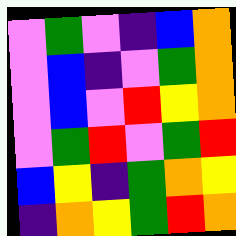[["violet", "green", "violet", "indigo", "blue", "orange"], ["violet", "blue", "indigo", "violet", "green", "orange"], ["violet", "blue", "violet", "red", "yellow", "orange"], ["violet", "green", "red", "violet", "green", "red"], ["blue", "yellow", "indigo", "green", "orange", "yellow"], ["indigo", "orange", "yellow", "green", "red", "orange"]]